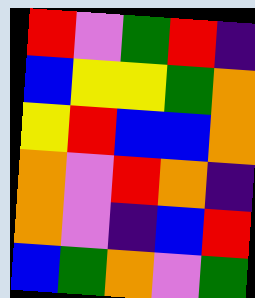[["red", "violet", "green", "red", "indigo"], ["blue", "yellow", "yellow", "green", "orange"], ["yellow", "red", "blue", "blue", "orange"], ["orange", "violet", "red", "orange", "indigo"], ["orange", "violet", "indigo", "blue", "red"], ["blue", "green", "orange", "violet", "green"]]